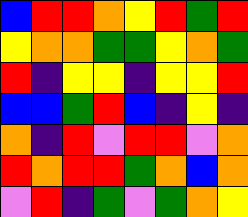[["blue", "red", "red", "orange", "yellow", "red", "green", "red"], ["yellow", "orange", "orange", "green", "green", "yellow", "orange", "green"], ["red", "indigo", "yellow", "yellow", "indigo", "yellow", "yellow", "red"], ["blue", "blue", "green", "red", "blue", "indigo", "yellow", "indigo"], ["orange", "indigo", "red", "violet", "red", "red", "violet", "orange"], ["red", "orange", "red", "red", "green", "orange", "blue", "orange"], ["violet", "red", "indigo", "green", "violet", "green", "orange", "yellow"]]